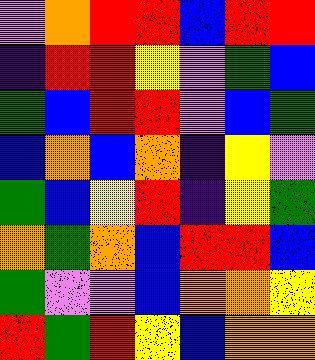[["violet", "orange", "red", "red", "blue", "red", "red"], ["indigo", "red", "red", "yellow", "violet", "green", "blue"], ["green", "blue", "red", "red", "violet", "blue", "green"], ["blue", "orange", "blue", "orange", "indigo", "yellow", "violet"], ["green", "blue", "yellow", "red", "indigo", "yellow", "green"], ["orange", "green", "orange", "blue", "red", "red", "blue"], ["green", "violet", "violet", "blue", "orange", "orange", "yellow"], ["red", "green", "red", "yellow", "blue", "orange", "orange"]]